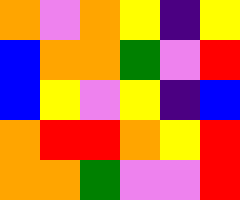[["orange", "violet", "orange", "yellow", "indigo", "yellow"], ["blue", "orange", "orange", "green", "violet", "red"], ["blue", "yellow", "violet", "yellow", "indigo", "blue"], ["orange", "red", "red", "orange", "yellow", "red"], ["orange", "orange", "green", "violet", "violet", "red"]]